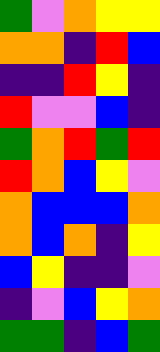[["green", "violet", "orange", "yellow", "yellow"], ["orange", "orange", "indigo", "red", "blue"], ["indigo", "indigo", "red", "yellow", "indigo"], ["red", "violet", "violet", "blue", "indigo"], ["green", "orange", "red", "green", "red"], ["red", "orange", "blue", "yellow", "violet"], ["orange", "blue", "blue", "blue", "orange"], ["orange", "blue", "orange", "indigo", "yellow"], ["blue", "yellow", "indigo", "indigo", "violet"], ["indigo", "violet", "blue", "yellow", "orange"], ["green", "green", "indigo", "blue", "green"]]